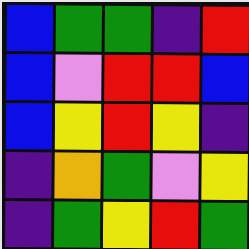[["blue", "green", "green", "indigo", "red"], ["blue", "violet", "red", "red", "blue"], ["blue", "yellow", "red", "yellow", "indigo"], ["indigo", "orange", "green", "violet", "yellow"], ["indigo", "green", "yellow", "red", "green"]]